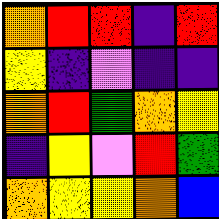[["orange", "red", "red", "indigo", "red"], ["yellow", "indigo", "violet", "indigo", "indigo"], ["orange", "red", "green", "orange", "yellow"], ["indigo", "yellow", "violet", "red", "green"], ["orange", "yellow", "yellow", "orange", "blue"]]